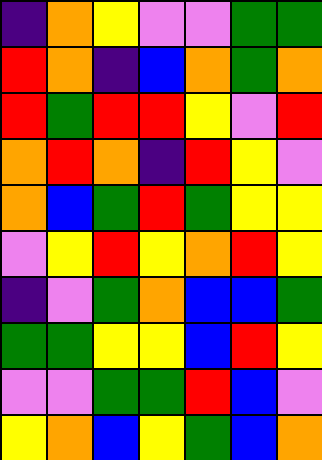[["indigo", "orange", "yellow", "violet", "violet", "green", "green"], ["red", "orange", "indigo", "blue", "orange", "green", "orange"], ["red", "green", "red", "red", "yellow", "violet", "red"], ["orange", "red", "orange", "indigo", "red", "yellow", "violet"], ["orange", "blue", "green", "red", "green", "yellow", "yellow"], ["violet", "yellow", "red", "yellow", "orange", "red", "yellow"], ["indigo", "violet", "green", "orange", "blue", "blue", "green"], ["green", "green", "yellow", "yellow", "blue", "red", "yellow"], ["violet", "violet", "green", "green", "red", "blue", "violet"], ["yellow", "orange", "blue", "yellow", "green", "blue", "orange"]]